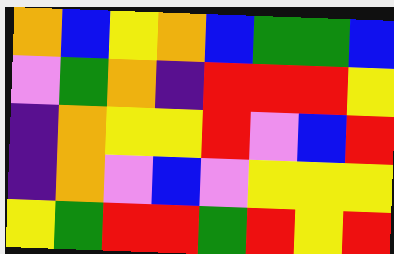[["orange", "blue", "yellow", "orange", "blue", "green", "green", "blue"], ["violet", "green", "orange", "indigo", "red", "red", "red", "yellow"], ["indigo", "orange", "yellow", "yellow", "red", "violet", "blue", "red"], ["indigo", "orange", "violet", "blue", "violet", "yellow", "yellow", "yellow"], ["yellow", "green", "red", "red", "green", "red", "yellow", "red"]]